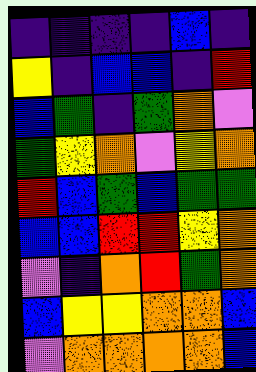[["indigo", "indigo", "indigo", "indigo", "blue", "indigo"], ["yellow", "indigo", "blue", "blue", "indigo", "red"], ["blue", "green", "indigo", "green", "orange", "violet"], ["green", "yellow", "orange", "violet", "yellow", "orange"], ["red", "blue", "green", "blue", "green", "green"], ["blue", "blue", "red", "red", "yellow", "orange"], ["violet", "indigo", "orange", "red", "green", "orange"], ["blue", "yellow", "yellow", "orange", "orange", "blue"], ["violet", "orange", "orange", "orange", "orange", "blue"]]